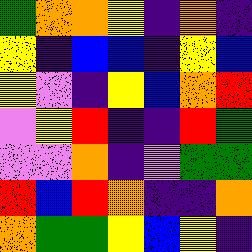[["green", "orange", "orange", "yellow", "indigo", "orange", "indigo"], ["yellow", "indigo", "blue", "blue", "indigo", "yellow", "blue"], ["yellow", "violet", "indigo", "yellow", "blue", "orange", "red"], ["violet", "yellow", "red", "indigo", "indigo", "red", "green"], ["violet", "violet", "orange", "indigo", "violet", "green", "green"], ["red", "blue", "red", "orange", "indigo", "indigo", "orange"], ["orange", "green", "green", "yellow", "blue", "yellow", "indigo"]]